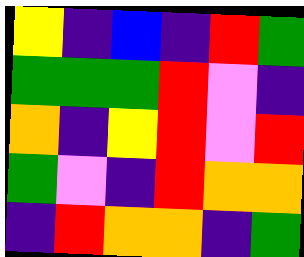[["yellow", "indigo", "blue", "indigo", "red", "green"], ["green", "green", "green", "red", "violet", "indigo"], ["orange", "indigo", "yellow", "red", "violet", "red"], ["green", "violet", "indigo", "red", "orange", "orange"], ["indigo", "red", "orange", "orange", "indigo", "green"]]